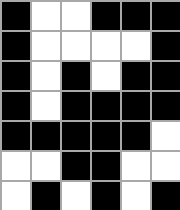[["black", "white", "white", "black", "black", "black"], ["black", "white", "white", "white", "white", "black"], ["black", "white", "black", "white", "black", "black"], ["black", "white", "black", "black", "black", "black"], ["black", "black", "black", "black", "black", "white"], ["white", "white", "black", "black", "white", "white"], ["white", "black", "white", "black", "white", "black"]]